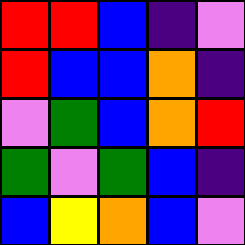[["red", "red", "blue", "indigo", "violet"], ["red", "blue", "blue", "orange", "indigo"], ["violet", "green", "blue", "orange", "red"], ["green", "violet", "green", "blue", "indigo"], ["blue", "yellow", "orange", "blue", "violet"]]